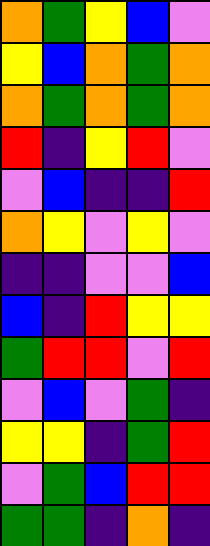[["orange", "green", "yellow", "blue", "violet"], ["yellow", "blue", "orange", "green", "orange"], ["orange", "green", "orange", "green", "orange"], ["red", "indigo", "yellow", "red", "violet"], ["violet", "blue", "indigo", "indigo", "red"], ["orange", "yellow", "violet", "yellow", "violet"], ["indigo", "indigo", "violet", "violet", "blue"], ["blue", "indigo", "red", "yellow", "yellow"], ["green", "red", "red", "violet", "red"], ["violet", "blue", "violet", "green", "indigo"], ["yellow", "yellow", "indigo", "green", "red"], ["violet", "green", "blue", "red", "red"], ["green", "green", "indigo", "orange", "indigo"]]